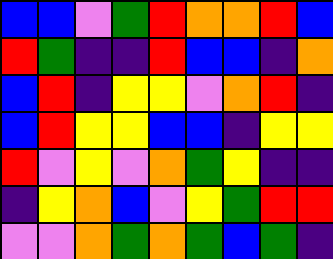[["blue", "blue", "violet", "green", "red", "orange", "orange", "red", "blue"], ["red", "green", "indigo", "indigo", "red", "blue", "blue", "indigo", "orange"], ["blue", "red", "indigo", "yellow", "yellow", "violet", "orange", "red", "indigo"], ["blue", "red", "yellow", "yellow", "blue", "blue", "indigo", "yellow", "yellow"], ["red", "violet", "yellow", "violet", "orange", "green", "yellow", "indigo", "indigo"], ["indigo", "yellow", "orange", "blue", "violet", "yellow", "green", "red", "red"], ["violet", "violet", "orange", "green", "orange", "green", "blue", "green", "indigo"]]